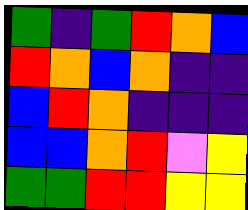[["green", "indigo", "green", "red", "orange", "blue"], ["red", "orange", "blue", "orange", "indigo", "indigo"], ["blue", "red", "orange", "indigo", "indigo", "indigo"], ["blue", "blue", "orange", "red", "violet", "yellow"], ["green", "green", "red", "red", "yellow", "yellow"]]